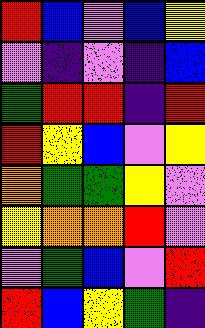[["red", "blue", "violet", "blue", "yellow"], ["violet", "indigo", "violet", "indigo", "blue"], ["green", "red", "red", "indigo", "red"], ["red", "yellow", "blue", "violet", "yellow"], ["orange", "green", "green", "yellow", "violet"], ["yellow", "orange", "orange", "red", "violet"], ["violet", "green", "blue", "violet", "red"], ["red", "blue", "yellow", "green", "indigo"]]